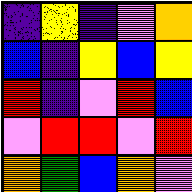[["indigo", "yellow", "indigo", "violet", "orange"], ["blue", "indigo", "yellow", "blue", "yellow"], ["red", "indigo", "violet", "red", "blue"], ["violet", "red", "red", "violet", "red"], ["orange", "green", "blue", "orange", "violet"]]